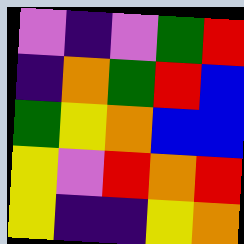[["violet", "indigo", "violet", "green", "red"], ["indigo", "orange", "green", "red", "blue"], ["green", "yellow", "orange", "blue", "blue"], ["yellow", "violet", "red", "orange", "red"], ["yellow", "indigo", "indigo", "yellow", "orange"]]